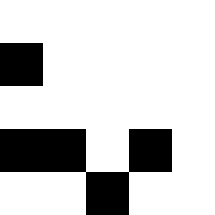[["white", "white", "white", "white", "white"], ["black", "white", "white", "white", "white"], ["white", "white", "white", "white", "white"], ["black", "black", "white", "black", "white"], ["white", "white", "black", "white", "white"]]